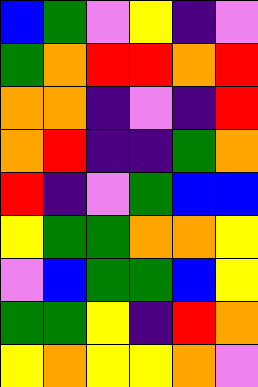[["blue", "green", "violet", "yellow", "indigo", "violet"], ["green", "orange", "red", "red", "orange", "red"], ["orange", "orange", "indigo", "violet", "indigo", "red"], ["orange", "red", "indigo", "indigo", "green", "orange"], ["red", "indigo", "violet", "green", "blue", "blue"], ["yellow", "green", "green", "orange", "orange", "yellow"], ["violet", "blue", "green", "green", "blue", "yellow"], ["green", "green", "yellow", "indigo", "red", "orange"], ["yellow", "orange", "yellow", "yellow", "orange", "violet"]]